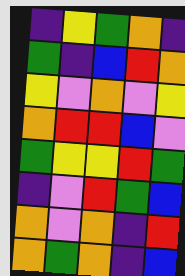[["indigo", "yellow", "green", "orange", "indigo"], ["green", "indigo", "blue", "red", "orange"], ["yellow", "violet", "orange", "violet", "yellow"], ["orange", "red", "red", "blue", "violet"], ["green", "yellow", "yellow", "red", "green"], ["indigo", "violet", "red", "green", "blue"], ["orange", "violet", "orange", "indigo", "red"], ["orange", "green", "orange", "indigo", "blue"]]